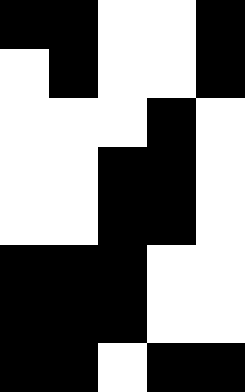[["black", "black", "white", "white", "black"], ["white", "black", "white", "white", "black"], ["white", "white", "white", "black", "white"], ["white", "white", "black", "black", "white"], ["white", "white", "black", "black", "white"], ["black", "black", "black", "white", "white"], ["black", "black", "black", "white", "white"], ["black", "black", "white", "black", "black"]]